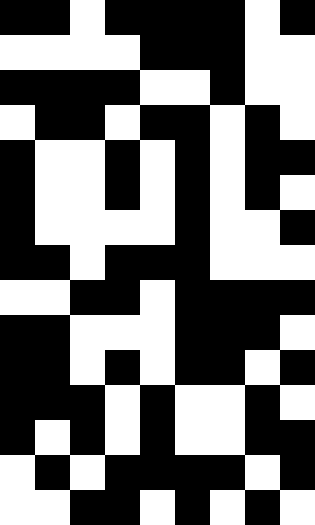[["black", "black", "white", "black", "black", "black", "black", "white", "black"], ["white", "white", "white", "white", "black", "black", "black", "white", "white"], ["black", "black", "black", "black", "white", "white", "black", "white", "white"], ["white", "black", "black", "white", "black", "black", "white", "black", "white"], ["black", "white", "white", "black", "white", "black", "white", "black", "black"], ["black", "white", "white", "black", "white", "black", "white", "black", "white"], ["black", "white", "white", "white", "white", "black", "white", "white", "black"], ["black", "black", "white", "black", "black", "black", "white", "white", "white"], ["white", "white", "black", "black", "white", "black", "black", "black", "black"], ["black", "black", "white", "white", "white", "black", "black", "black", "white"], ["black", "black", "white", "black", "white", "black", "black", "white", "black"], ["black", "black", "black", "white", "black", "white", "white", "black", "white"], ["black", "white", "black", "white", "black", "white", "white", "black", "black"], ["white", "black", "white", "black", "black", "black", "black", "white", "black"], ["white", "white", "black", "black", "white", "black", "white", "black", "white"]]